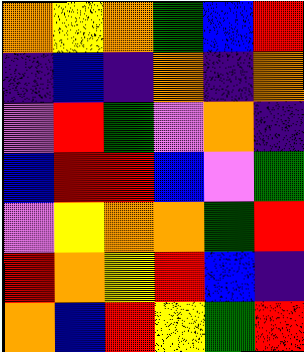[["orange", "yellow", "orange", "green", "blue", "red"], ["indigo", "blue", "indigo", "orange", "indigo", "orange"], ["violet", "red", "green", "violet", "orange", "indigo"], ["blue", "red", "red", "blue", "violet", "green"], ["violet", "yellow", "orange", "orange", "green", "red"], ["red", "orange", "yellow", "red", "blue", "indigo"], ["orange", "blue", "red", "yellow", "green", "red"]]